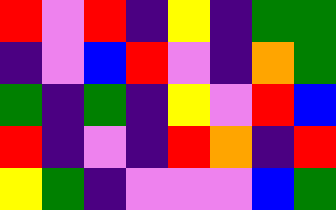[["red", "violet", "red", "indigo", "yellow", "indigo", "green", "green"], ["indigo", "violet", "blue", "red", "violet", "indigo", "orange", "green"], ["green", "indigo", "green", "indigo", "yellow", "violet", "red", "blue"], ["red", "indigo", "violet", "indigo", "red", "orange", "indigo", "red"], ["yellow", "green", "indigo", "violet", "violet", "violet", "blue", "green"]]